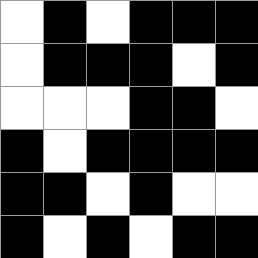[["white", "black", "white", "black", "black", "black"], ["white", "black", "black", "black", "white", "black"], ["white", "white", "white", "black", "black", "white"], ["black", "white", "black", "black", "black", "black"], ["black", "black", "white", "black", "white", "white"], ["black", "white", "black", "white", "black", "black"]]